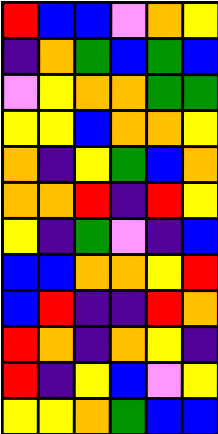[["red", "blue", "blue", "violet", "orange", "yellow"], ["indigo", "orange", "green", "blue", "green", "blue"], ["violet", "yellow", "orange", "orange", "green", "green"], ["yellow", "yellow", "blue", "orange", "orange", "yellow"], ["orange", "indigo", "yellow", "green", "blue", "orange"], ["orange", "orange", "red", "indigo", "red", "yellow"], ["yellow", "indigo", "green", "violet", "indigo", "blue"], ["blue", "blue", "orange", "orange", "yellow", "red"], ["blue", "red", "indigo", "indigo", "red", "orange"], ["red", "orange", "indigo", "orange", "yellow", "indigo"], ["red", "indigo", "yellow", "blue", "violet", "yellow"], ["yellow", "yellow", "orange", "green", "blue", "blue"]]